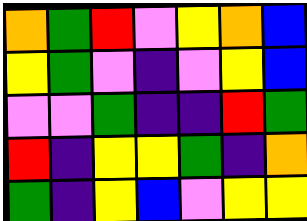[["orange", "green", "red", "violet", "yellow", "orange", "blue"], ["yellow", "green", "violet", "indigo", "violet", "yellow", "blue"], ["violet", "violet", "green", "indigo", "indigo", "red", "green"], ["red", "indigo", "yellow", "yellow", "green", "indigo", "orange"], ["green", "indigo", "yellow", "blue", "violet", "yellow", "yellow"]]